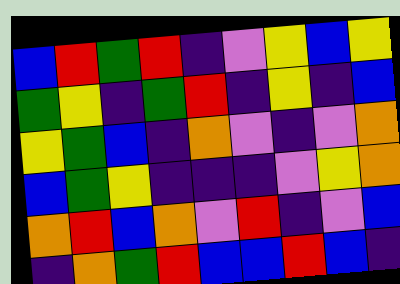[["blue", "red", "green", "red", "indigo", "violet", "yellow", "blue", "yellow"], ["green", "yellow", "indigo", "green", "red", "indigo", "yellow", "indigo", "blue"], ["yellow", "green", "blue", "indigo", "orange", "violet", "indigo", "violet", "orange"], ["blue", "green", "yellow", "indigo", "indigo", "indigo", "violet", "yellow", "orange"], ["orange", "red", "blue", "orange", "violet", "red", "indigo", "violet", "blue"], ["indigo", "orange", "green", "red", "blue", "blue", "red", "blue", "indigo"]]